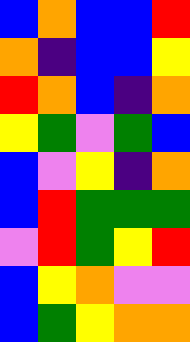[["blue", "orange", "blue", "blue", "red"], ["orange", "indigo", "blue", "blue", "yellow"], ["red", "orange", "blue", "indigo", "orange"], ["yellow", "green", "violet", "green", "blue"], ["blue", "violet", "yellow", "indigo", "orange"], ["blue", "red", "green", "green", "green"], ["violet", "red", "green", "yellow", "red"], ["blue", "yellow", "orange", "violet", "violet"], ["blue", "green", "yellow", "orange", "orange"]]